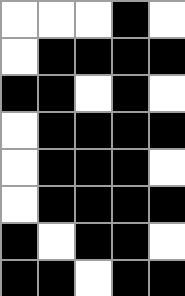[["white", "white", "white", "black", "white"], ["white", "black", "black", "black", "black"], ["black", "black", "white", "black", "white"], ["white", "black", "black", "black", "black"], ["white", "black", "black", "black", "white"], ["white", "black", "black", "black", "black"], ["black", "white", "black", "black", "white"], ["black", "black", "white", "black", "black"]]